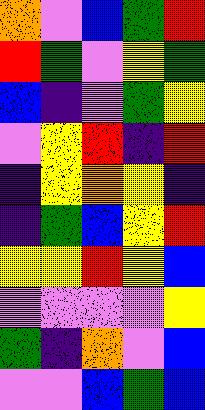[["orange", "violet", "blue", "green", "red"], ["red", "green", "violet", "yellow", "green"], ["blue", "indigo", "violet", "green", "yellow"], ["violet", "yellow", "red", "indigo", "red"], ["indigo", "yellow", "orange", "yellow", "indigo"], ["indigo", "green", "blue", "yellow", "red"], ["yellow", "yellow", "red", "yellow", "blue"], ["violet", "violet", "violet", "violet", "yellow"], ["green", "indigo", "orange", "violet", "blue"], ["violet", "violet", "blue", "green", "blue"]]